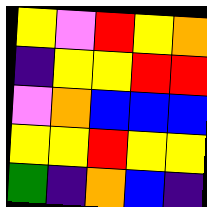[["yellow", "violet", "red", "yellow", "orange"], ["indigo", "yellow", "yellow", "red", "red"], ["violet", "orange", "blue", "blue", "blue"], ["yellow", "yellow", "red", "yellow", "yellow"], ["green", "indigo", "orange", "blue", "indigo"]]